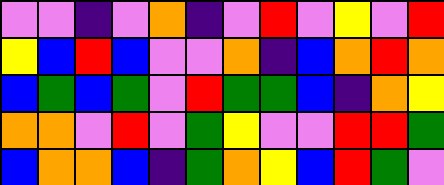[["violet", "violet", "indigo", "violet", "orange", "indigo", "violet", "red", "violet", "yellow", "violet", "red"], ["yellow", "blue", "red", "blue", "violet", "violet", "orange", "indigo", "blue", "orange", "red", "orange"], ["blue", "green", "blue", "green", "violet", "red", "green", "green", "blue", "indigo", "orange", "yellow"], ["orange", "orange", "violet", "red", "violet", "green", "yellow", "violet", "violet", "red", "red", "green"], ["blue", "orange", "orange", "blue", "indigo", "green", "orange", "yellow", "blue", "red", "green", "violet"]]